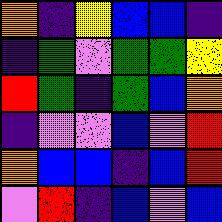[["orange", "indigo", "yellow", "blue", "blue", "indigo"], ["indigo", "green", "violet", "green", "green", "yellow"], ["red", "green", "indigo", "green", "blue", "orange"], ["indigo", "violet", "violet", "blue", "violet", "red"], ["orange", "blue", "blue", "indigo", "blue", "red"], ["violet", "red", "indigo", "blue", "violet", "blue"]]